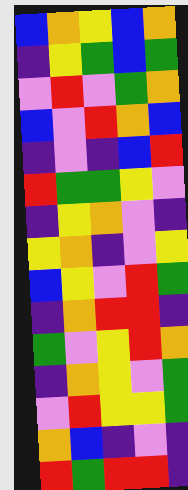[["blue", "orange", "yellow", "blue", "orange"], ["indigo", "yellow", "green", "blue", "green"], ["violet", "red", "violet", "green", "orange"], ["blue", "violet", "red", "orange", "blue"], ["indigo", "violet", "indigo", "blue", "red"], ["red", "green", "green", "yellow", "violet"], ["indigo", "yellow", "orange", "violet", "indigo"], ["yellow", "orange", "indigo", "violet", "yellow"], ["blue", "yellow", "violet", "red", "green"], ["indigo", "orange", "red", "red", "indigo"], ["green", "violet", "yellow", "red", "orange"], ["indigo", "orange", "yellow", "violet", "green"], ["violet", "red", "yellow", "yellow", "green"], ["orange", "blue", "indigo", "violet", "indigo"], ["red", "green", "red", "red", "indigo"]]